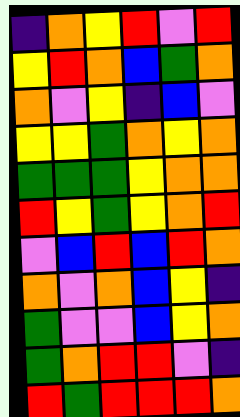[["indigo", "orange", "yellow", "red", "violet", "red"], ["yellow", "red", "orange", "blue", "green", "orange"], ["orange", "violet", "yellow", "indigo", "blue", "violet"], ["yellow", "yellow", "green", "orange", "yellow", "orange"], ["green", "green", "green", "yellow", "orange", "orange"], ["red", "yellow", "green", "yellow", "orange", "red"], ["violet", "blue", "red", "blue", "red", "orange"], ["orange", "violet", "orange", "blue", "yellow", "indigo"], ["green", "violet", "violet", "blue", "yellow", "orange"], ["green", "orange", "red", "red", "violet", "indigo"], ["red", "green", "red", "red", "red", "orange"]]